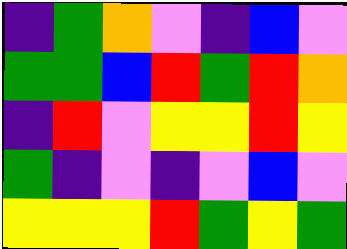[["indigo", "green", "orange", "violet", "indigo", "blue", "violet"], ["green", "green", "blue", "red", "green", "red", "orange"], ["indigo", "red", "violet", "yellow", "yellow", "red", "yellow"], ["green", "indigo", "violet", "indigo", "violet", "blue", "violet"], ["yellow", "yellow", "yellow", "red", "green", "yellow", "green"]]